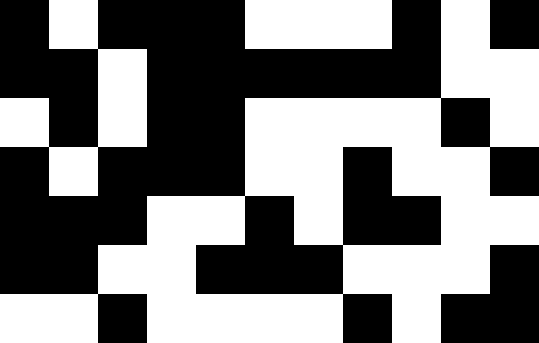[["black", "white", "black", "black", "black", "white", "white", "white", "black", "white", "black"], ["black", "black", "white", "black", "black", "black", "black", "black", "black", "white", "white"], ["white", "black", "white", "black", "black", "white", "white", "white", "white", "black", "white"], ["black", "white", "black", "black", "black", "white", "white", "black", "white", "white", "black"], ["black", "black", "black", "white", "white", "black", "white", "black", "black", "white", "white"], ["black", "black", "white", "white", "black", "black", "black", "white", "white", "white", "black"], ["white", "white", "black", "white", "white", "white", "white", "black", "white", "black", "black"]]